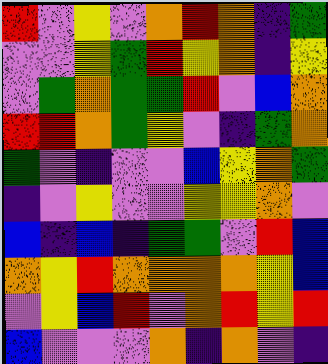[["red", "violet", "yellow", "violet", "orange", "red", "orange", "indigo", "green"], ["violet", "violet", "yellow", "green", "red", "yellow", "orange", "indigo", "yellow"], ["violet", "green", "orange", "green", "green", "red", "violet", "blue", "orange"], ["red", "red", "orange", "green", "yellow", "violet", "indigo", "green", "orange"], ["green", "violet", "indigo", "violet", "violet", "blue", "yellow", "orange", "green"], ["indigo", "violet", "yellow", "violet", "violet", "yellow", "yellow", "orange", "violet"], ["blue", "indigo", "blue", "indigo", "green", "green", "violet", "red", "blue"], ["orange", "yellow", "red", "orange", "orange", "orange", "orange", "yellow", "blue"], ["violet", "yellow", "blue", "red", "violet", "orange", "red", "yellow", "red"], ["blue", "violet", "violet", "violet", "orange", "indigo", "orange", "violet", "indigo"]]